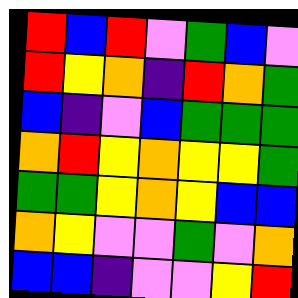[["red", "blue", "red", "violet", "green", "blue", "violet"], ["red", "yellow", "orange", "indigo", "red", "orange", "green"], ["blue", "indigo", "violet", "blue", "green", "green", "green"], ["orange", "red", "yellow", "orange", "yellow", "yellow", "green"], ["green", "green", "yellow", "orange", "yellow", "blue", "blue"], ["orange", "yellow", "violet", "violet", "green", "violet", "orange"], ["blue", "blue", "indigo", "violet", "violet", "yellow", "red"]]